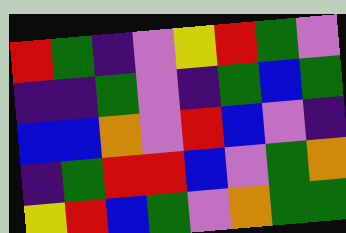[["red", "green", "indigo", "violet", "yellow", "red", "green", "violet"], ["indigo", "indigo", "green", "violet", "indigo", "green", "blue", "green"], ["blue", "blue", "orange", "violet", "red", "blue", "violet", "indigo"], ["indigo", "green", "red", "red", "blue", "violet", "green", "orange"], ["yellow", "red", "blue", "green", "violet", "orange", "green", "green"]]